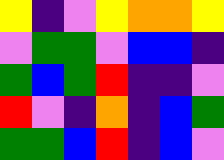[["yellow", "indigo", "violet", "yellow", "orange", "orange", "yellow"], ["violet", "green", "green", "violet", "blue", "blue", "indigo"], ["green", "blue", "green", "red", "indigo", "indigo", "violet"], ["red", "violet", "indigo", "orange", "indigo", "blue", "green"], ["green", "green", "blue", "red", "indigo", "blue", "violet"]]